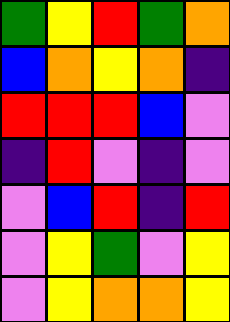[["green", "yellow", "red", "green", "orange"], ["blue", "orange", "yellow", "orange", "indigo"], ["red", "red", "red", "blue", "violet"], ["indigo", "red", "violet", "indigo", "violet"], ["violet", "blue", "red", "indigo", "red"], ["violet", "yellow", "green", "violet", "yellow"], ["violet", "yellow", "orange", "orange", "yellow"]]